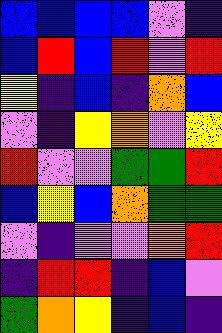[["blue", "blue", "blue", "blue", "violet", "indigo"], ["blue", "red", "blue", "red", "violet", "red"], ["yellow", "indigo", "blue", "indigo", "orange", "blue"], ["violet", "indigo", "yellow", "orange", "violet", "yellow"], ["red", "violet", "violet", "green", "green", "red"], ["blue", "yellow", "blue", "orange", "green", "green"], ["violet", "indigo", "violet", "violet", "orange", "red"], ["indigo", "red", "red", "indigo", "blue", "violet"], ["green", "orange", "yellow", "indigo", "blue", "indigo"]]